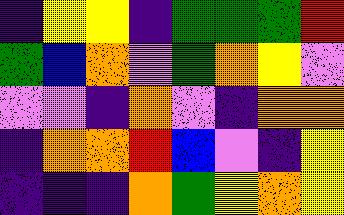[["indigo", "yellow", "yellow", "indigo", "green", "green", "green", "red"], ["green", "blue", "orange", "violet", "green", "orange", "yellow", "violet"], ["violet", "violet", "indigo", "orange", "violet", "indigo", "orange", "orange"], ["indigo", "orange", "orange", "red", "blue", "violet", "indigo", "yellow"], ["indigo", "indigo", "indigo", "orange", "green", "yellow", "orange", "yellow"]]